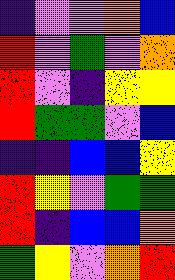[["indigo", "violet", "violet", "orange", "blue"], ["red", "violet", "green", "violet", "orange"], ["red", "violet", "indigo", "yellow", "yellow"], ["red", "green", "green", "violet", "blue"], ["indigo", "indigo", "blue", "blue", "yellow"], ["red", "yellow", "violet", "green", "green"], ["red", "indigo", "blue", "blue", "orange"], ["green", "yellow", "violet", "orange", "red"]]